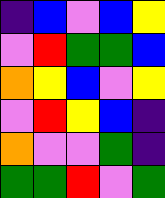[["indigo", "blue", "violet", "blue", "yellow"], ["violet", "red", "green", "green", "blue"], ["orange", "yellow", "blue", "violet", "yellow"], ["violet", "red", "yellow", "blue", "indigo"], ["orange", "violet", "violet", "green", "indigo"], ["green", "green", "red", "violet", "green"]]